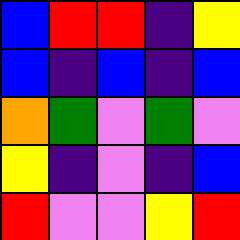[["blue", "red", "red", "indigo", "yellow"], ["blue", "indigo", "blue", "indigo", "blue"], ["orange", "green", "violet", "green", "violet"], ["yellow", "indigo", "violet", "indigo", "blue"], ["red", "violet", "violet", "yellow", "red"]]